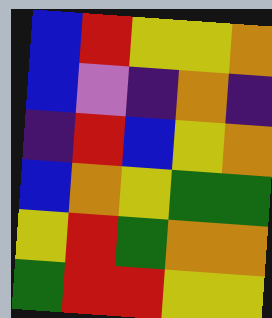[["blue", "red", "yellow", "yellow", "orange"], ["blue", "violet", "indigo", "orange", "indigo"], ["indigo", "red", "blue", "yellow", "orange"], ["blue", "orange", "yellow", "green", "green"], ["yellow", "red", "green", "orange", "orange"], ["green", "red", "red", "yellow", "yellow"]]